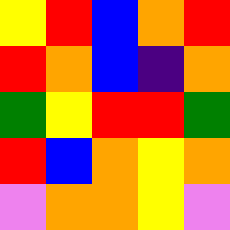[["yellow", "red", "blue", "orange", "red"], ["red", "orange", "blue", "indigo", "orange"], ["green", "yellow", "red", "red", "green"], ["red", "blue", "orange", "yellow", "orange"], ["violet", "orange", "orange", "yellow", "violet"]]